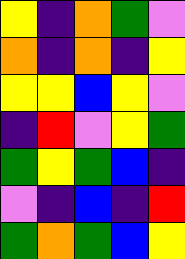[["yellow", "indigo", "orange", "green", "violet"], ["orange", "indigo", "orange", "indigo", "yellow"], ["yellow", "yellow", "blue", "yellow", "violet"], ["indigo", "red", "violet", "yellow", "green"], ["green", "yellow", "green", "blue", "indigo"], ["violet", "indigo", "blue", "indigo", "red"], ["green", "orange", "green", "blue", "yellow"]]